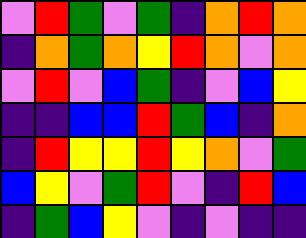[["violet", "red", "green", "violet", "green", "indigo", "orange", "red", "orange"], ["indigo", "orange", "green", "orange", "yellow", "red", "orange", "violet", "orange"], ["violet", "red", "violet", "blue", "green", "indigo", "violet", "blue", "yellow"], ["indigo", "indigo", "blue", "blue", "red", "green", "blue", "indigo", "orange"], ["indigo", "red", "yellow", "yellow", "red", "yellow", "orange", "violet", "green"], ["blue", "yellow", "violet", "green", "red", "violet", "indigo", "red", "blue"], ["indigo", "green", "blue", "yellow", "violet", "indigo", "violet", "indigo", "indigo"]]